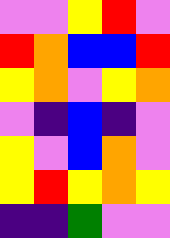[["violet", "violet", "yellow", "red", "violet"], ["red", "orange", "blue", "blue", "red"], ["yellow", "orange", "violet", "yellow", "orange"], ["violet", "indigo", "blue", "indigo", "violet"], ["yellow", "violet", "blue", "orange", "violet"], ["yellow", "red", "yellow", "orange", "yellow"], ["indigo", "indigo", "green", "violet", "violet"]]